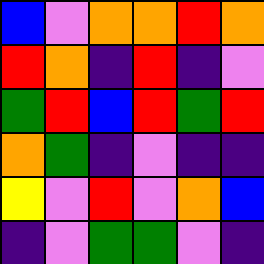[["blue", "violet", "orange", "orange", "red", "orange"], ["red", "orange", "indigo", "red", "indigo", "violet"], ["green", "red", "blue", "red", "green", "red"], ["orange", "green", "indigo", "violet", "indigo", "indigo"], ["yellow", "violet", "red", "violet", "orange", "blue"], ["indigo", "violet", "green", "green", "violet", "indigo"]]